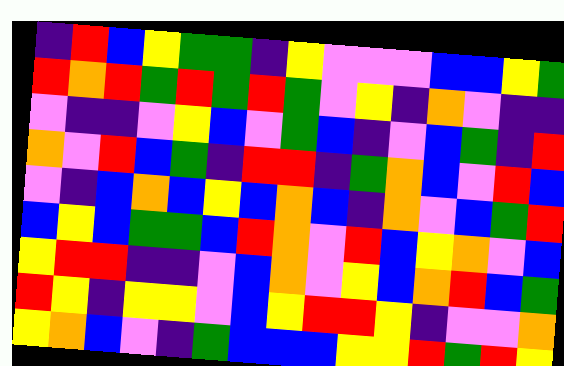[["indigo", "red", "blue", "yellow", "green", "green", "indigo", "yellow", "violet", "violet", "violet", "blue", "blue", "yellow", "green"], ["red", "orange", "red", "green", "red", "green", "red", "green", "violet", "yellow", "indigo", "orange", "violet", "indigo", "indigo"], ["violet", "indigo", "indigo", "violet", "yellow", "blue", "violet", "green", "blue", "indigo", "violet", "blue", "green", "indigo", "red"], ["orange", "violet", "red", "blue", "green", "indigo", "red", "red", "indigo", "green", "orange", "blue", "violet", "red", "blue"], ["violet", "indigo", "blue", "orange", "blue", "yellow", "blue", "orange", "blue", "indigo", "orange", "violet", "blue", "green", "red"], ["blue", "yellow", "blue", "green", "green", "blue", "red", "orange", "violet", "red", "blue", "yellow", "orange", "violet", "blue"], ["yellow", "red", "red", "indigo", "indigo", "violet", "blue", "orange", "violet", "yellow", "blue", "orange", "red", "blue", "green"], ["red", "yellow", "indigo", "yellow", "yellow", "violet", "blue", "yellow", "red", "red", "yellow", "indigo", "violet", "violet", "orange"], ["yellow", "orange", "blue", "violet", "indigo", "green", "blue", "blue", "blue", "yellow", "yellow", "red", "green", "red", "yellow"]]